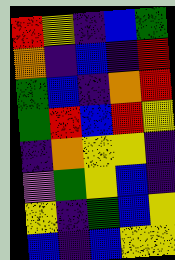[["red", "yellow", "indigo", "blue", "green"], ["orange", "indigo", "blue", "indigo", "red"], ["green", "blue", "indigo", "orange", "red"], ["green", "red", "blue", "red", "yellow"], ["indigo", "orange", "yellow", "yellow", "indigo"], ["violet", "green", "yellow", "blue", "indigo"], ["yellow", "indigo", "green", "blue", "yellow"], ["blue", "indigo", "blue", "yellow", "yellow"]]